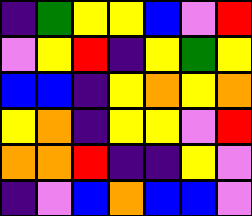[["indigo", "green", "yellow", "yellow", "blue", "violet", "red"], ["violet", "yellow", "red", "indigo", "yellow", "green", "yellow"], ["blue", "blue", "indigo", "yellow", "orange", "yellow", "orange"], ["yellow", "orange", "indigo", "yellow", "yellow", "violet", "red"], ["orange", "orange", "red", "indigo", "indigo", "yellow", "violet"], ["indigo", "violet", "blue", "orange", "blue", "blue", "violet"]]